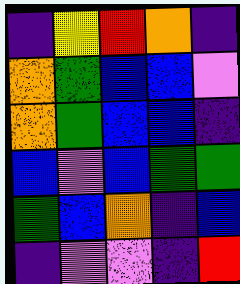[["indigo", "yellow", "red", "orange", "indigo"], ["orange", "green", "blue", "blue", "violet"], ["orange", "green", "blue", "blue", "indigo"], ["blue", "violet", "blue", "green", "green"], ["green", "blue", "orange", "indigo", "blue"], ["indigo", "violet", "violet", "indigo", "red"]]